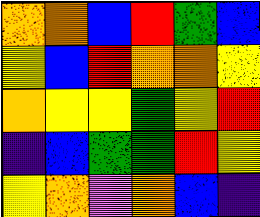[["orange", "orange", "blue", "red", "green", "blue"], ["yellow", "blue", "red", "orange", "orange", "yellow"], ["orange", "yellow", "yellow", "green", "yellow", "red"], ["indigo", "blue", "green", "green", "red", "yellow"], ["yellow", "orange", "violet", "orange", "blue", "indigo"]]